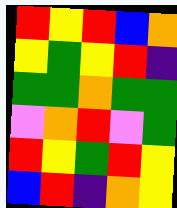[["red", "yellow", "red", "blue", "orange"], ["yellow", "green", "yellow", "red", "indigo"], ["green", "green", "orange", "green", "green"], ["violet", "orange", "red", "violet", "green"], ["red", "yellow", "green", "red", "yellow"], ["blue", "red", "indigo", "orange", "yellow"]]